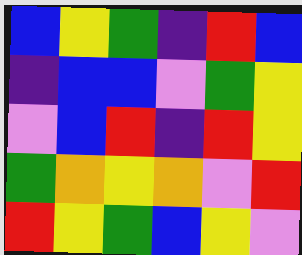[["blue", "yellow", "green", "indigo", "red", "blue"], ["indigo", "blue", "blue", "violet", "green", "yellow"], ["violet", "blue", "red", "indigo", "red", "yellow"], ["green", "orange", "yellow", "orange", "violet", "red"], ["red", "yellow", "green", "blue", "yellow", "violet"]]